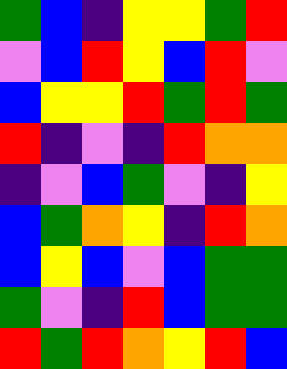[["green", "blue", "indigo", "yellow", "yellow", "green", "red"], ["violet", "blue", "red", "yellow", "blue", "red", "violet"], ["blue", "yellow", "yellow", "red", "green", "red", "green"], ["red", "indigo", "violet", "indigo", "red", "orange", "orange"], ["indigo", "violet", "blue", "green", "violet", "indigo", "yellow"], ["blue", "green", "orange", "yellow", "indigo", "red", "orange"], ["blue", "yellow", "blue", "violet", "blue", "green", "green"], ["green", "violet", "indigo", "red", "blue", "green", "green"], ["red", "green", "red", "orange", "yellow", "red", "blue"]]